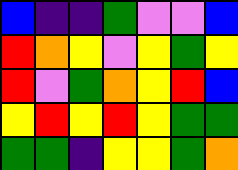[["blue", "indigo", "indigo", "green", "violet", "violet", "blue"], ["red", "orange", "yellow", "violet", "yellow", "green", "yellow"], ["red", "violet", "green", "orange", "yellow", "red", "blue"], ["yellow", "red", "yellow", "red", "yellow", "green", "green"], ["green", "green", "indigo", "yellow", "yellow", "green", "orange"]]